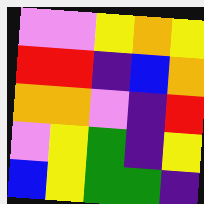[["violet", "violet", "yellow", "orange", "yellow"], ["red", "red", "indigo", "blue", "orange"], ["orange", "orange", "violet", "indigo", "red"], ["violet", "yellow", "green", "indigo", "yellow"], ["blue", "yellow", "green", "green", "indigo"]]